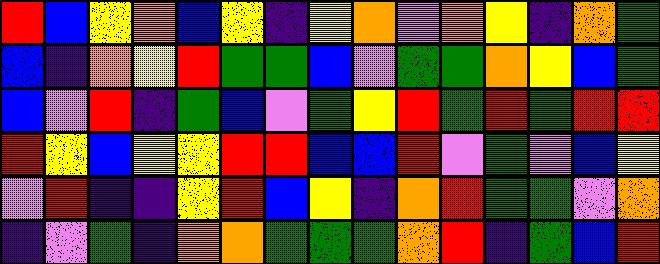[["red", "blue", "yellow", "orange", "blue", "yellow", "indigo", "yellow", "orange", "violet", "orange", "yellow", "indigo", "orange", "green"], ["blue", "indigo", "orange", "yellow", "red", "green", "green", "blue", "violet", "green", "green", "orange", "yellow", "blue", "green"], ["blue", "violet", "red", "indigo", "green", "blue", "violet", "green", "yellow", "red", "green", "red", "green", "red", "red"], ["red", "yellow", "blue", "yellow", "yellow", "red", "red", "blue", "blue", "red", "violet", "green", "violet", "blue", "yellow"], ["violet", "red", "indigo", "indigo", "yellow", "red", "blue", "yellow", "indigo", "orange", "red", "green", "green", "violet", "orange"], ["indigo", "violet", "green", "indigo", "orange", "orange", "green", "green", "green", "orange", "red", "indigo", "green", "blue", "red"]]